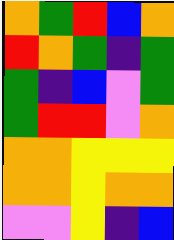[["orange", "green", "red", "blue", "orange"], ["red", "orange", "green", "indigo", "green"], ["green", "indigo", "blue", "violet", "green"], ["green", "red", "red", "violet", "orange"], ["orange", "orange", "yellow", "yellow", "yellow"], ["orange", "orange", "yellow", "orange", "orange"], ["violet", "violet", "yellow", "indigo", "blue"]]